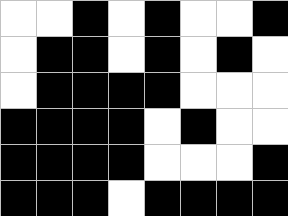[["white", "white", "black", "white", "black", "white", "white", "black"], ["white", "black", "black", "white", "black", "white", "black", "white"], ["white", "black", "black", "black", "black", "white", "white", "white"], ["black", "black", "black", "black", "white", "black", "white", "white"], ["black", "black", "black", "black", "white", "white", "white", "black"], ["black", "black", "black", "white", "black", "black", "black", "black"]]